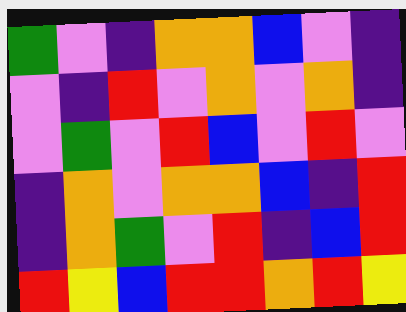[["green", "violet", "indigo", "orange", "orange", "blue", "violet", "indigo"], ["violet", "indigo", "red", "violet", "orange", "violet", "orange", "indigo"], ["violet", "green", "violet", "red", "blue", "violet", "red", "violet"], ["indigo", "orange", "violet", "orange", "orange", "blue", "indigo", "red"], ["indigo", "orange", "green", "violet", "red", "indigo", "blue", "red"], ["red", "yellow", "blue", "red", "red", "orange", "red", "yellow"]]